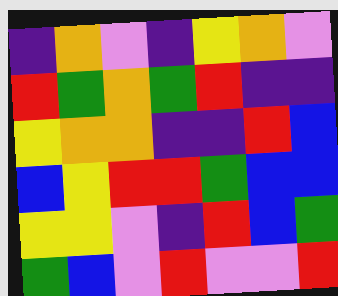[["indigo", "orange", "violet", "indigo", "yellow", "orange", "violet"], ["red", "green", "orange", "green", "red", "indigo", "indigo"], ["yellow", "orange", "orange", "indigo", "indigo", "red", "blue"], ["blue", "yellow", "red", "red", "green", "blue", "blue"], ["yellow", "yellow", "violet", "indigo", "red", "blue", "green"], ["green", "blue", "violet", "red", "violet", "violet", "red"]]